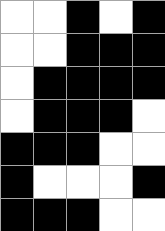[["white", "white", "black", "white", "black"], ["white", "white", "black", "black", "black"], ["white", "black", "black", "black", "black"], ["white", "black", "black", "black", "white"], ["black", "black", "black", "white", "white"], ["black", "white", "white", "white", "black"], ["black", "black", "black", "white", "white"]]